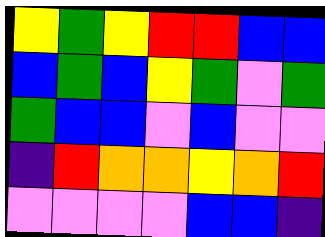[["yellow", "green", "yellow", "red", "red", "blue", "blue"], ["blue", "green", "blue", "yellow", "green", "violet", "green"], ["green", "blue", "blue", "violet", "blue", "violet", "violet"], ["indigo", "red", "orange", "orange", "yellow", "orange", "red"], ["violet", "violet", "violet", "violet", "blue", "blue", "indigo"]]